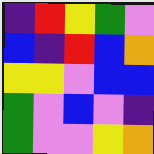[["indigo", "red", "yellow", "green", "violet"], ["blue", "indigo", "red", "blue", "orange"], ["yellow", "yellow", "violet", "blue", "blue"], ["green", "violet", "blue", "violet", "indigo"], ["green", "violet", "violet", "yellow", "orange"]]